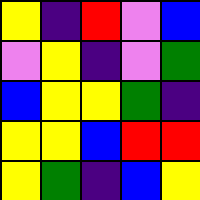[["yellow", "indigo", "red", "violet", "blue"], ["violet", "yellow", "indigo", "violet", "green"], ["blue", "yellow", "yellow", "green", "indigo"], ["yellow", "yellow", "blue", "red", "red"], ["yellow", "green", "indigo", "blue", "yellow"]]